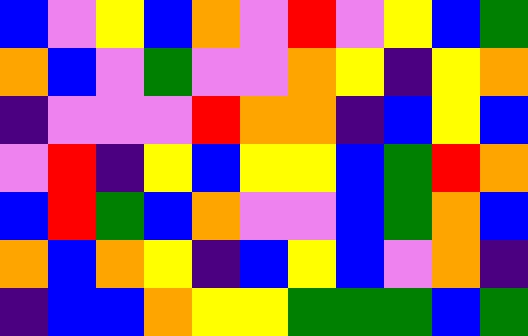[["blue", "violet", "yellow", "blue", "orange", "violet", "red", "violet", "yellow", "blue", "green"], ["orange", "blue", "violet", "green", "violet", "violet", "orange", "yellow", "indigo", "yellow", "orange"], ["indigo", "violet", "violet", "violet", "red", "orange", "orange", "indigo", "blue", "yellow", "blue"], ["violet", "red", "indigo", "yellow", "blue", "yellow", "yellow", "blue", "green", "red", "orange"], ["blue", "red", "green", "blue", "orange", "violet", "violet", "blue", "green", "orange", "blue"], ["orange", "blue", "orange", "yellow", "indigo", "blue", "yellow", "blue", "violet", "orange", "indigo"], ["indigo", "blue", "blue", "orange", "yellow", "yellow", "green", "green", "green", "blue", "green"]]